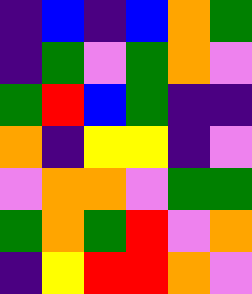[["indigo", "blue", "indigo", "blue", "orange", "green"], ["indigo", "green", "violet", "green", "orange", "violet"], ["green", "red", "blue", "green", "indigo", "indigo"], ["orange", "indigo", "yellow", "yellow", "indigo", "violet"], ["violet", "orange", "orange", "violet", "green", "green"], ["green", "orange", "green", "red", "violet", "orange"], ["indigo", "yellow", "red", "red", "orange", "violet"]]